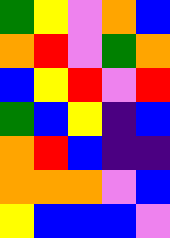[["green", "yellow", "violet", "orange", "blue"], ["orange", "red", "violet", "green", "orange"], ["blue", "yellow", "red", "violet", "red"], ["green", "blue", "yellow", "indigo", "blue"], ["orange", "red", "blue", "indigo", "indigo"], ["orange", "orange", "orange", "violet", "blue"], ["yellow", "blue", "blue", "blue", "violet"]]